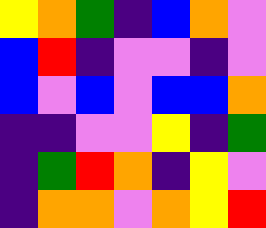[["yellow", "orange", "green", "indigo", "blue", "orange", "violet"], ["blue", "red", "indigo", "violet", "violet", "indigo", "violet"], ["blue", "violet", "blue", "violet", "blue", "blue", "orange"], ["indigo", "indigo", "violet", "violet", "yellow", "indigo", "green"], ["indigo", "green", "red", "orange", "indigo", "yellow", "violet"], ["indigo", "orange", "orange", "violet", "orange", "yellow", "red"]]